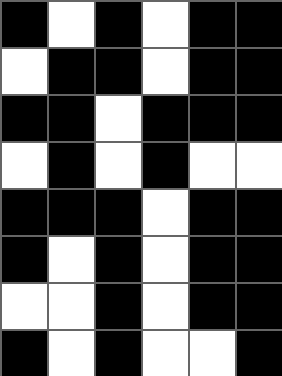[["black", "white", "black", "white", "black", "black"], ["white", "black", "black", "white", "black", "black"], ["black", "black", "white", "black", "black", "black"], ["white", "black", "white", "black", "white", "white"], ["black", "black", "black", "white", "black", "black"], ["black", "white", "black", "white", "black", "black"], ["white", "white", "black", "white", "black", "black"], ["black", "white", "black", "white", "white", "black"]]